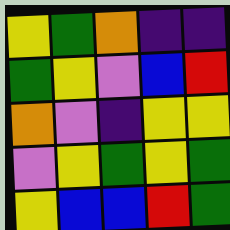[["yellow", "green", "orange", "indigo", "indigo"], ["green", "yellow", "violet", "blue", "red"], ["orange", "violet", "indigo", "yellow", "yellow"], ["violet", "yellow", "green", "yellow", "green"], ["yellow", "blue", "blue", "red", "green"]]